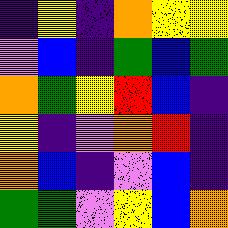[["indigo", "yellow", "indigo", "orange", "yellow", "yellow"], ["violet", "blue", "indigo", "green", "blue", "green"], ["orange", "green", "yellow", "red", "blue", "indigo"], ["yellow", "indigo", "violet", "orange", "red", "indigo"], ["orange", "blue", "indigo", "violet", "blue", "indigo"], ["green", "green", "violet", "yellow", "blue", "orange"]]